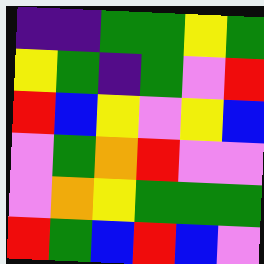[["indigo", "indigo", "green", "green", "yellow", "green"], ["yellow", "green", "indigo", "green", "violet", "red"], ["red", "blue", "yellow", "violet", "yellow", "blue"], ["violet", "green", "orange", "red", "violet", "violet"], ["violet", "orange", "yellow", "green", "green", "green"], ["red", "green", "blue", "red", "blue", "violet"]]